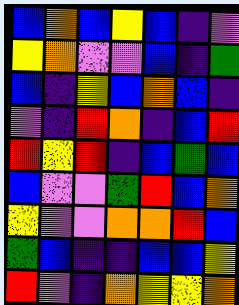[["blue", "orange", "blue", "yellow", "blue", "indigo", "violet"], ["yellow", "orange", "violet", "violet", "blue", "indigo", "green"], ["blue", "indigo", "yellow", "blue", "orange", "blue", "indigo"], ["violet", "indigo", "red", "orange", "indigo", "blue", "red"], ["red", "yellow", "red", "indigo", "blue", "green", "blue"], ["blue", "violet", "violet", "green", "red", "blue", "orange"], ["yellow", "violet", "violet", "orange", "orange", "red", "blue"], ["green", "blue", "indigo", "indigo", "blue", "blue", "yellow"], ["red", "violet", "indigo", "orange", "yellow", "yellow", "orange"]]